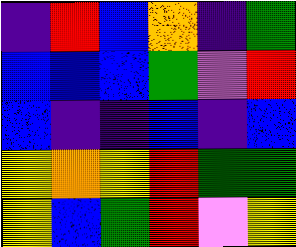[["indigo", "red", "blue", "orange", "indigo", "green"], ["blue", "blue", "blue", "green", "violet", "red"], ["blue", "indigo", "indigo", "blue", "indigo", "blue"], ["yellow", "orange", "yellow", "red", "green", "green"], ["yellow", "blue", "green", "red", "violet", "yellow"]]